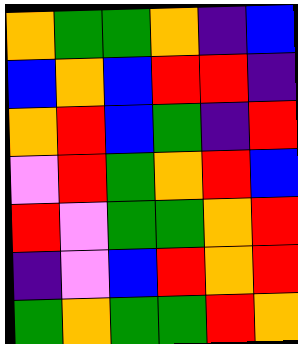[["orange", "green", "green", "orange", "indigo", "blue"], ["blue", "orange", "blue", "red", "red", "indigo"], ["orange", "red", "blue", "green", "indigo", "red"], ["violet", "red", "green", "orange", "red", "blue"], ["red", "violet", "green", "green", "orange", "red"], ["indigo", "violet", "blue", "red", "orange", "red"], ["green", "orange", "green", "green", "red", "orange"]]